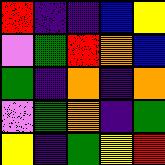[["red", "indigo", "indigo", "blue", "yellow"], ["violet", "green", "red", "orange", "blue"], ["green", "indigo", "orange", "indigo", "orange"], ["violet", "green", "orange", "indigo", "green"], ["yellow", "indigo", "green", "yellow", "red"]]